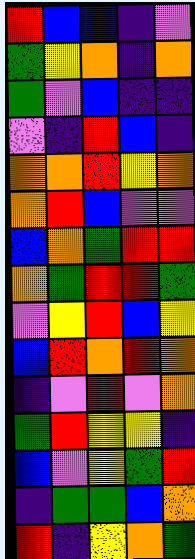[["red", "blue", "blue", "indigo", "violet"], ["green", "yellow", "orange", "indigo", "orange"], ["green", "violet", "blue", "indigo", "indigo"], ["violet", "indigo", "red", "blue", "indigo"], ["orange", "orange", "red", "yellow", "orange"], ["orange", "red", "blue", "violet", "violet"], ["blue", "orange", "green", "red", "red"], ["orange", "green", "red", "red", "green"], ["violet", "yellow", "red", "blue", "yellow"], ["blue", "red", "orange", "red", "orange"], ["indigo", "violet", "red", "violet", "orange"], ["green", "red", "yellow", "yellow", "indigo"], ["blue", "violet", "yellow", "green", "red"], ["indigo", "green", "green", "blue", "orange"], ["red", "indigo", "yellow", "orange", "green"]]